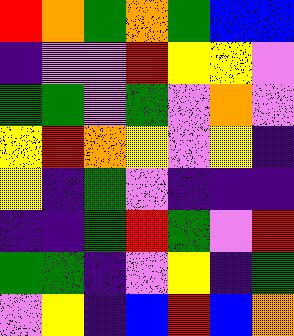[["red", "orange", "green", "orange", "green", "blue", "blue"], ["indigo", "violet", "violet", "red", "yellow", "yellow", "violet"], ["green", "green", "violet", "green", "violet", "orange", "violet"], ["yellow", "red", "orange", "yellow", "violet", "yellow", "indigo"], ["yellow", "indigo", "green", "violet", "indigo", "indigo", "indigo"], ["indigo", "indigo", "green", "red", "green", "violet", "red"], ["green", "green", "indigo", "violet", "yellow", "indigo", "green"], ["violet", "yellow", "indigo", "blue", "red", "blue", "orange"]]